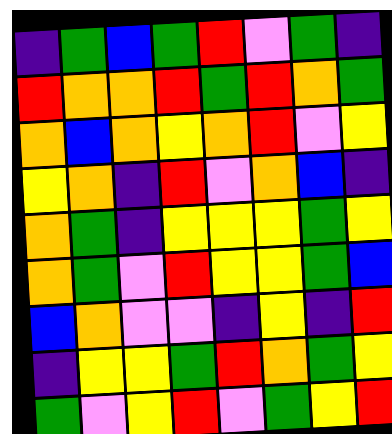[["indigo", "green", "blue", "green", "red", "violet", "green", "indigo"], ["red", "orange", "orange", "red", "green", "red", "orange", "green"], ["orange", "blue", "orange", "yellow", "orange", "red", "violet", "yellow"], ["yellow", "orange", "indigo", "red", "violet", "orange", "blue", "indigo"], ["orange", "green", "indigo", "yellow", "yellow", "yellow", "green", "yellow"], ["orange", "green", "violet", "red", "yellow", "yellow", "green", "blue"], ["blue", "orange", "violet", "violet", "indigo", "yellow", "indigo", "red"], ["indigo", "yellow", "yellow", "green", "red", "orange", "green", "yellow"], ["green", "violet", "yellow", "red", "violet", "green", "yellow", "red"]]